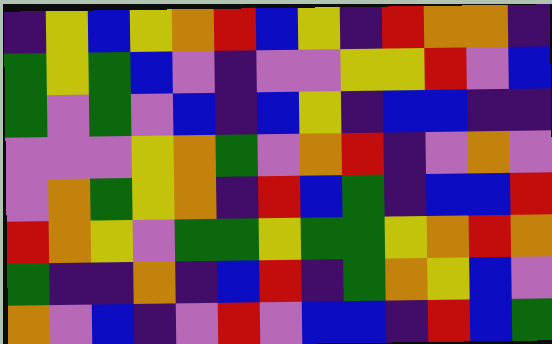[["indigo", "yellow", "blue", "yellow", "orange", "red", "blue", "yellow", "indigo", "red", "orange", "orange", "indigo"], ["green", "yellow", "green", "blue", "violet", "indigo", "violet", "violet", "yellow", "yellow", "red", "violet", "blue"], ["green", "violet", "green", "violet", "blue", "indigo", "blue", "yellow", "indigo", "blue", "blue", "indigo", "indigo"], ["violet", "violet", "violet", "yellow", "orange", "green", "violet", "orange", "red", "indigo", "violet", "orange", "violet"], ["violet", "orange", "green", "yellow", "orange", "indigo", "red", "blue", "green", "indigo", "blue", "blue", "red"], ["red", "orange", "yellow", "violet", "green", "green", "yellow", "green", "green", "yellow", "orange", "red", "orange"], ["green", "indigo", "indigo", "orange", "indigo", "blue", "red", "indigo", "green", "orange", "yellow", "blue", "violet"], ["orange", "violet", "blue", "indigo", "violet", "red", "violet", "blue", "blue", "indigo", "red", "blue", "green"]]